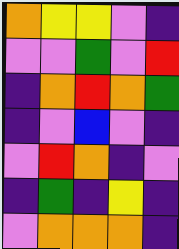[["orange", "yellow", "yellow", "violet", "indigo"], ["violet", "violet", "green", "violet", "red"], ["indigo", "orange", "red", "orange", "green"], ["indigo", "violet", "blue", "violet", "indigo"], ["violet", "red", "orange", "indigo", "violet"], ["indigo", "green", "indigo", "yellow", "indigo"], ["violet", "orange", "orange", "orange", "indigo"]]